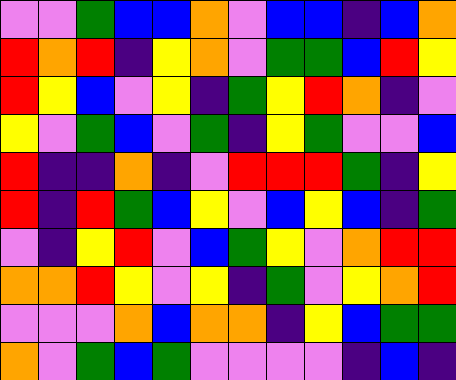[["violet", "violet", "green", "blue", "blue", "orange", "violet", "blue", "blue", "indigo", "blue", "orange"], ["red", "orange", "red", "indigo", "yellow", "orange", "violet", "green", "green", "blue", "red", "yellow"], ["red", "yellow", "blue", "violet", "yellow", "indigo", "green", "yellow", "red", "orange", "indigo", "violet"], ["yellow", "violet", "green", "blue", "violet", "green", "indigo", "yellow", "green", "violet", "violet", "blue"], ["red", "indigo", "indigo", "orange", "indigo", "violet", "red", "red", "red", "green", "indigo", "yellow"], ["red", "indigo", "red", "green", "blue", "yellow", "violet", "blue", "yellow", "blue", "indigo", "green"], ["violet", "indigo", "yellow", "red", "violet", "blue", "green", "yellow", "violet", "orange", "red", "red"], ["orange", "orange", "red", "yellow", "violet", "yellow", "indigo", "green", "violet", "yellow", "orange", "red"], ["violet", "violet", "violet", "orange", "blue", "orange", "orange", "indigo", "yellow", "blue", "green", "green"], ["orange", "violet", "green", "blue", "green", "violet", "violet", "violet", "violet", "indigo", "blue", "indigo"]]